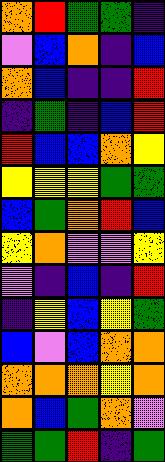[["orange", "red", "green", "green", "indigo"], ["violet", "blue", "orange", "indigo", "blue"], ["orange", "blue", "indigo", "indigo", "red"], ["indigo", "green", "indigo", "blue", "red"], ["red", "blue", "blue", "orange", "yellow"], ["yellow", "yellow", "yellow", "green", "green"], ["blue", "green", "orange", "red", "blue"], ["yellow", "orange", "violet", "violet", "yellow"], ["violet", "indigo", "blue", "indigo", "red"], ["indigo", "yellow", "blue", "yellow", "green"], ["blue", "violet", "blue", "orange", "orange"], ["orange", "orange", "orange", "yellow", "orange"], ["orange", "blue", "green", "orange", "violet"], ["green", "green", "red", "indigo", "green"]]